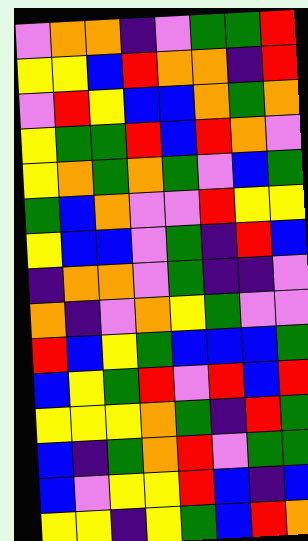[["violet", "orange", "orange", "indigo", "violet", "green", "green", "red"], ["yellow", "yellow", "blue", "red", "orange", "orange", "indigo", "red"], ["violet", "red", "yellow", "blue", "blue", "orange", "green", "orange"], ["yellow", "green", "green", "red", "blue", "red", "orange", "violet"], ["yellow", "orange", "green", "orange", "green", "violet", "blue", "green"], ["green", "blue", "orange", "violet", "violet", "red", "yellow", "yellow"], ["yellow", "blue", "blue", "violet", "green", "indigo", "red", "blue"], ["indigo", "orange", "orange", "violet", "green", "indigo", "indigo", "violet"], ["orange", "indigo", "violet", "orange", "yellow", "green", "violet", "violet"], ["red", "blue", "yellow", "green", "blue", "blue", "blue", "green"], ["blue", "yellow", "green", "red", "violet", "red", "blue", "red"], ["yellow", "yellow", "yellow", "orange", "green", "indigo", "red", "green"], ["blue", "indigo", "green", "orange", "red", "violet", "green", "green"], ["blue", "violet", "yellow", "yellow", "red", "blue", "indigo", "blue"], ["yellow", "yellow", "indigo", "yellow", "green", "blue", "red", "orange"]]